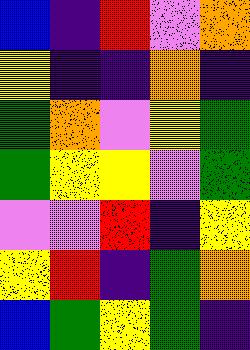[["blue", "indigo", "red", "violet", "orange"], ["yellow", "indigo", "indigo", "orange", "indigo"], ["green", "orange", "violet", "yellow", "green"], ["green", "yellow", "yellow", "violet", "green"], ["violet", "violet", "red", "indigo", "yellow"], ["yellow", "red", "indigo", "green", "orange"], ["blue", "green", "yellow", "green", "indigo"]]